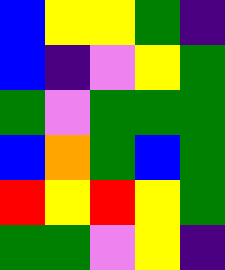[["blue", "yellow", "yellow", "green", "indigo"], ["blue", "indigo", "violet", "yellow", "green"], ["green", "violet", "green", "green", "green"], ["blue", "orange", "green", "blue", "green"], ["red", "yellow", "red", "yellow", "green"], ["green", "green", "violet", "yellow", "indigo"]]